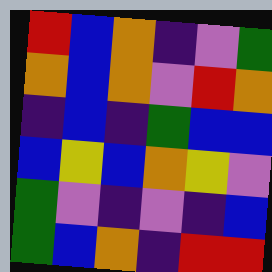[["red", "blue", "orange", "indigo", "violet", "green"], ["orange", "blue", "orange", "violet", "red", "orange"], ["indigo", "blue", "indigo", "green", "blue", "blue"], ["blue", "yellow", "blue", "orange", "yellow", "violet"], ["green", "violet", "indigo", "violet", "indigo", "blue"], ["green", "blue", "orange", "indigo", "red", "red"]]